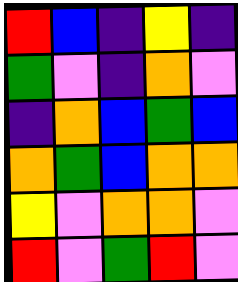[["red", "blue", "indigo", "yellow", "indigo"], ["green", "violet", "indigo", "orange", "violet"], ["indigo", "orange", "blue", "green", "blue"], ["orange", "green", "blue", "orange", "orange"], ["yellow", "violet", "orange", "orange", "violet"], ["red", "violet", "green", "red", "violet"]]